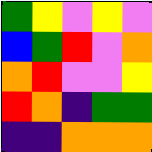[["green", "yellow", "violet", "yellow", "violet"], ["blue", "green", "red", "violet", "orange"], ["orange", "red", "violet", "violet", "yellow"], ["red", "orange", "indigo", "green", "green"], ["indigo", "indigo", "orange", "orange", "orange"]]